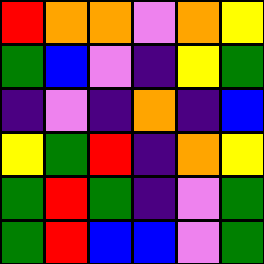[["red", "orange", "orange", "violet", "orange", "yellow"], ["green", "blue", "violet", "indigo", "yellow", "green"], ["indigo", "violet", "indigo", "orange", "indigo", "blue"], ["yellow", "green", "red", "indigo", "orange", "yellow"], ["green", "red", "green", "indigo", "violet", "green"], ["green", "red", "blue", "blue", "violet", "green"]]